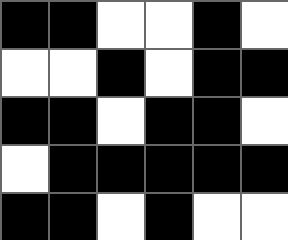[["black", "black", "white", "white", "black", "white"], ["white", "white", "black", "white", "black", "black"], ["black", "black", "white", "black", "black", "white"], ["white", "black", "black", "black", "black", "black"], ["black", "black", "white", "black", "white", "white"]]